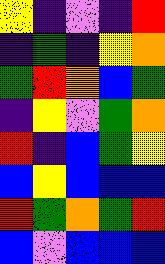[["yellow", "indigo", "violet", "indigo", "red"], ["indigo", "green", "indigo", "yellow", "orange"], ["green", "red", "orange", "blue", "green"], ["indigo", "yellow", "violet", "green", "orange"], ["red", "indigo", "blue", "green", "yellow"], ["blue", "yellow", "blue", "blue", "blue"], ["red", "green", "orange", "green", "red"], ["blue", "violet", "blue", "blue", "blue"]]